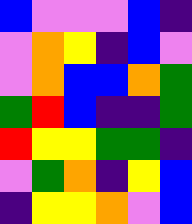[["blue", "violet", "violet", "violet", "blue", "indigo"], ["violet", "orange", "yellow", "indigo", "blue", "violet"], ["violet", "orange", "blue", "blue", "orange", "green"], ["green", "red", "blue", "indigo", "indigo", "green"], ["red", "yellow", "yellow", "green", "green", "indigo"], ["violet", "green", "orange", "indigo", "yellow", "blue"], ["indigo", "yellow", "yellow", "orange", "violet", "blue"]]